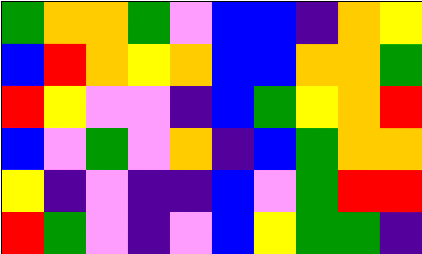[["green", "orange", "orange", "green", "violet", "blue", "blue", "indigo", "orange", "yellow"], ["blue", "red", "orange", "yellow", "orange", "blue", "blue", "orange", "orange", "green"], ["red", "yellow", "violet", "violet", "indigo", "blue", "green", "yellow", "orange", "red"], ["blue", "violet", "green", "violet", "orange", "indigo", "blue", "green", "orange", "orange"], ["yellow", "indigo", "violet", "indigo", "indigo", "blue", "violet", "green", "red", "red"], ["red", "green", "violet", "indigo", "violet", "blue", "yellow", "green", "green", "indigo"]]